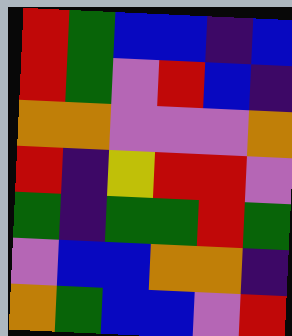[["red", "green", "blue", "blue", "indigo", "blue"], ["red", "green", "violet", "red", "blue", "indigo"], ["orange", "orange", "violet", "violet", "violet", "orange"], ["red", "indigo", "yellow", "red", "red", "violet"], ["green", "indigo", "green", "green", "red", "green"], ["violet", "blue", "blue", "orange", "orange", "indigo"], ["orange", "green", "blue", "blue", "violet", "red"]]